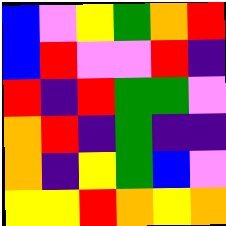[["blue", "violet", "yellow", "green", "orange", "red"], ["blue", "red", "violet", "violet", "red", "indigo"], ["red", "indigo", "red", "green", "green", "violet"], ["orange", "red", "indigo", "green", "indigo", "indigo"], ["orange", "indigo", "yellow", "green", "blue", "violet"], ["yellow", "yellow", "red", "orange", "yellow", "orange"]]